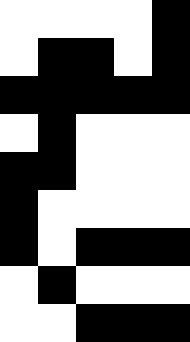[["white", "white", "white", "white", "black"], ["white", "black", "black", "white", "black"], ["black", "black", "black", "black", "black"], ["white", "black", "white", "white", "white"], ["black", "black", "white", "white", "white"], ["black", "white", "white", "white", "white"], ["black", "white", "black", "black", "black"], ["white", "black", "white", "white", "white"], ["white", "white", "black", "black", "black"]]